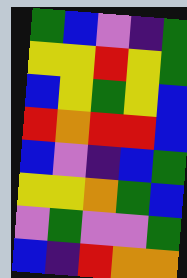[["green", "blue", "violet", "indigo", "green"], ["yellow", "yellow", "red", "yellow", "green"], ["blue", "yellow", "green", "yellow", "blue"], ["red", "orange", "red", "red", "blue"], ["blue", "violet", "indigo", "blue", "green"], ["yellow", "yellow", "orange", "green", "blue"], ["violet", "green", "violet", "violet", "green"], ["blue", "indigo", "red", "orange", "orange"]]